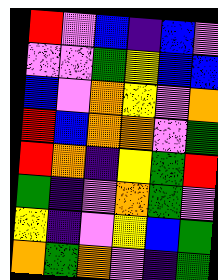[["red", "violet", "blue", "indigo", "blue", "violet"], ["violet", "violet", "green", "yellow", "blue", "blue"], ["blue", "violet", "orange", "yellow", "violet", "orange"], ["red", "blue", "orange", "orange", "violet", "green"], ["red", "orange", "indigo", "yellow", "green", "red"], ["green", "indigo", "violet", "orange", "green", "violet"], ["yellow", "indigo", "violet", "yellow", "blue", "green"], ["orange", "green", "orange", "violet", "indigo", "green"]]